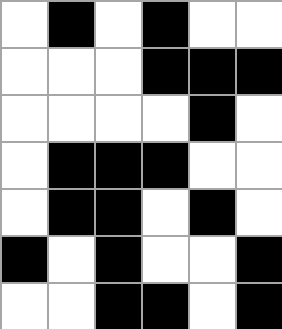[["white", "black", "white", "black", "white", "white"], ["white", "white", "white", "black", "black", "black"], ["white", "white", "white", "white", "black", "white"], ["white", "black", "black", "black", "white", "white"], ["white", "black", "black", "white", "black", "white"], ["black", "white", "black", "white", "white", "black"], ["white", "white", "black", "black", "white", "black"]]